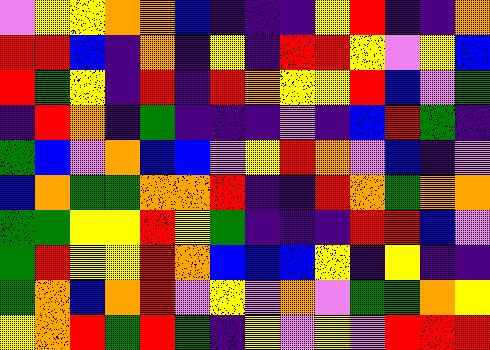[["violet", "yellow", "yellow", "orange", "orange", "blue", "indigo", "indigo", "indigo", "yellow", "red", "indigo", "indigo", "orange"], ["red", "red", "blue", "indigo", "orange", "indigo", "yellow", "indigo", "red", "red", "yellow", "violet", "yellow", "blue"], ["red", "green", "yellow", "indigo", "red", "indigo", "red", "orange", "yellow", "yellow", "red", "blue", "violet", "green"], ["indigo", "red", "orange", "indigo", "green", "indigo", "indigo", "indigo", "violet", "indigo", "blue", "red", "green", "indigo"], ["green", "blue", "violet", "orange", "blue", "blue", "violet", "yellow", "red", "orange", "violet", "blue", "indigo", "violet"], ["blue", "orange", "green", "green", "orange", "orange", "red", "indigo", "indigo", "red", "orange", "green", "orange", "orange"], ["green", "green", "yellow", "yellow", "red", "yellow", "green", "indigo", "indigo", "indigo", "red", "red", "blue", "violet"], ["green", "red", "yellow", "yellow", "red", "orange", "blue", "blue", "blue", "yellow", "indigo", "yellow", "indigo", "indigo"], ["green", "orange", "blue", "orange", "red", "violet", "yellow", "violet", "orange", "violet", "green", "green", "orange", "yellow"], ["yellow", "orange", "red", "green", "red", "green", "indigo", "yellow", "violet", "yellow", "violet", "red", "red", "red"]]